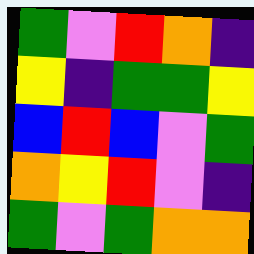[["green", "violet", "red", "orange", "indigo"], ["yellow", "indigo", "green", "green", "yellow"], ["blue", "red", "blue", "violet", "green"], ["orange", "yellow", "red", "violet", "indigo"], ["green", "violet", "green", "orange", "orange"]]